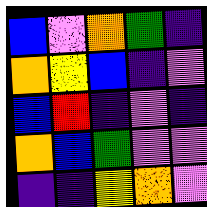[["blue", "violet", "orange", "green", "indigo"], ["orange", "yellow", "blue", "indigo", "violet"], ["blue", "red", "indigo", "violet", "indigo"], ["orange", "blue", "green", "violet", "violet"], ["indigo", "indigo", "yellow", "orange", "violet"]]